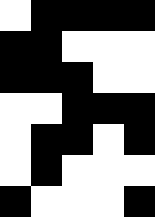[["white", "black", "black", "black", "black"], ["black", "black", "white", "white", "white"], ["black", "black", "black", "white", "white"], ["white", "white", "black", "black", "black"], ["white", "black", "black", "white", "black"], ["white", "black", "white", "white", "white"], ["black", "white", "white", "white", "black"]]